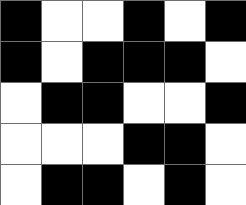[["black", "white", "white", "black", "white", "black"], ["black", "white", "black", "black", "black", "white"], ["white", "black", "black", "white", "white", "black"], ["white", "white", "white", "black", "black", "white"], ["white", "black", "black", "white", "black", "white"]]